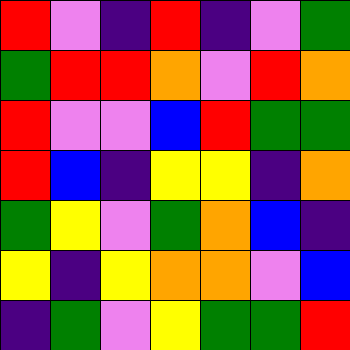[["red", "violet", "indigo", "red", "indigo", "violet", "green"], ["green", "red", "red", "orange", "violet", "red", "orange"], ["red", "violet", "violet", "blue", "red", "green", "green"], ["red", "blue", "indigo", "yellow", "yellow", "indigo", "orange"], ["green", "yellow", "violet", "green", "orange", "blue", "indigo"], ["yellow", "indigo", "yellow", "orange", "orange", "violet", "blue"], ["indigo", "green", "violet", "yellow", "green", "green", "red"]]